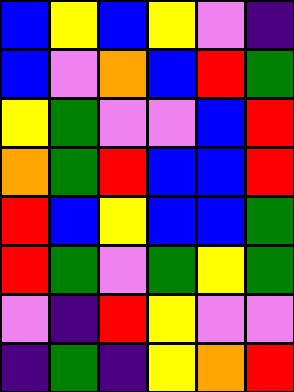[["blue", "yellow", "blue", "yellow", "violet", "indigo"], ["blue", "violet", "orange", "blue", "red", "green"], ["yellow", "green", "violet", "violet", "blue", "red"], ["orange", "green", "red", "blue", "blue", "red"], ["red", "blue", "yellow", "blue", "blue", "green"], ["red", "green", "violet", "green", "yellow", "green"], ["violet", "indigo", "red", "yellow", "violet", "violet"], ["indigo", "green", "indigo", "yellow", "orange", "red"]]